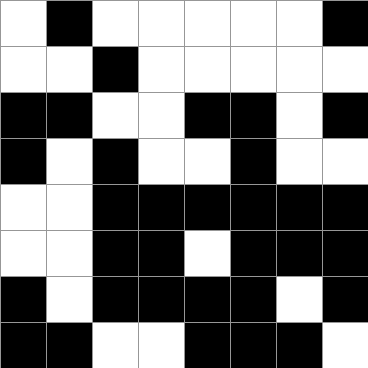[["white", "black", "white", "white", "white", "white", "white", "black"], ["white", "white", "black", "white", "white", "white", "white", "white"], ["black", "black", "white", "white", "black", "black", "white", "black"], ["black", "white", "black", "white", "white", "black", "white", "white"], ["white", "white", "black", "black", "black", "black", "black", "black"], ["white", "white", "black", "black", "white", "black", "black", "black"], ["black", "white", "black", "black", "black", "black", "white", "black"], ["black", "black", "white", "white", "black", "black", "black", "white"]]